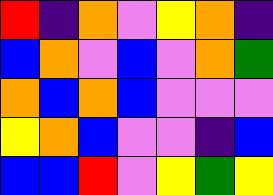[["red", "indigo", "orange", "violet", "yellow", "orange", "indigo"], ["blue", "orange", "violet", "blue", "violet", "orange", "green"], ["orange", "blue", "orange", "blue", "violet", "violet", "violet"], ["yellow", "orange", "blue", "violet", "violet", "indigo", "blue"], ["blue", "blue", "red", "violet", "yellow", "green", "yellow"]]